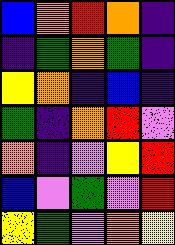[["blue", "orange", "red", "orange", "indigo"], ["indigo", "green", "orange", "green", "indigo"], ["yellow", "orange", "indigo", "blue", "indigo"], ["green", "indigo", "orange", "red", "violet"], ["orange", "indigo", "violet", "yellow", "red"], ["blue", "violet", "green", "violet", "red"], ["yellow", "green", "violet", "orange", "yellow"]]